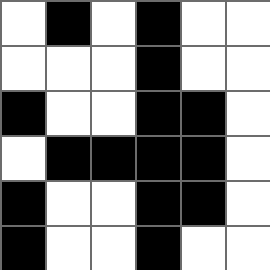[["white", "black", "white", "black", "white", "white"], ["white", "white", "white", "black", "white", "white"], ["black", "white", "white", "black", "black", "white"], ["white", "black", "black", "black", "black", "white"], ["black", "white", "white", "black", "black", "white"], ["black", "white", "white", "black", "white", "white"]]